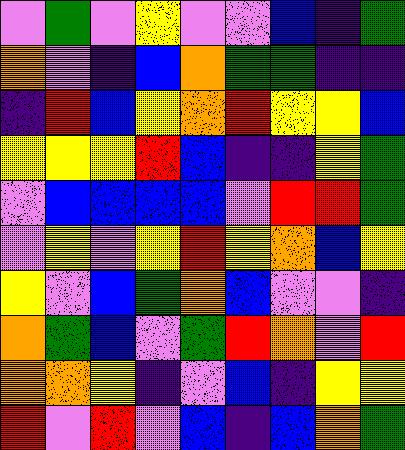[["violet", "green", "violet", "yellow", "violet", "violet", "blue", "indigo", "green"], ["orange", "violet", "indigo", "blue", "orange", "green", "green", "indigo", "indigo"], ["indigo", "red", "blue", "yellow", "orange", "red", "yellow", "yellow", "blue"], ["yellow", "yellow", "yellow", "red", "blue", "indigo", "indigo", "yellow", "green"], ["violet", "blue", "blue", "blue", "blue", "violet", "red", "red", "green"], ["violet", "yellow", "violet", "yellow", "red", "yellow", "orange", "blue", "yellow"], ["yellow", "violet", "blue", "green", "orange", "blue", "violet", "violet", "indigo"], ["orange", "green", "blue", "violet", "green", "red", "orange", "violet", "red"], ["orange", "orange", "yellow", "indigo", "violet", "blue", "indigo", "yellow", "yellow"], ["red", "violet", "red", "violet", "blue", "indigo", "blue", "orange", "green"]]